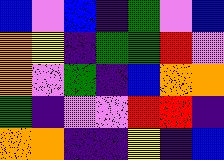[["blue", "violet", "blue", "indigo", "green", "violet", "blue"], ["orange", "yellow", "indigo", "green", "green", "red", "violet"], ["orange", "violet", "green", "indigo", "blue", "orange", "orange"], ["green", "indigo", "violet", "violet", "red", "red", "indigo"], ["orange", "orange", "indigo", "indigo", "yellow", "indigo", "blue"]]